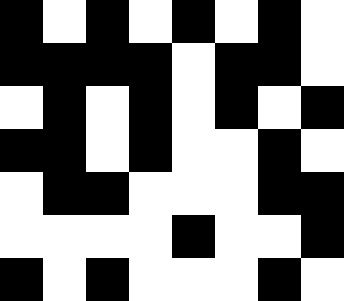[["black", "white", "black", "white", "black", "white", "black", "white"], ["black", "black", "black", "black", "white", "black", "black", "white"], ["white", "black", "white", "black", "white", "black", "white", "black"], ["black", "black", "white", "black", "white", "white", "black", "white"], ["white", "black", "black", "white", "white", "white", "black", "black"], ["white", "white", "white", "white", "black", "white", "white", "black"], ["black", "white", "black", "white", "white", "white", "black", "white"]]